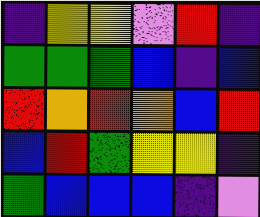[["indigo", "yellow", "yellow", "violet", "red", "indigo"], ["green", "green", "green", "blue", "indigo", "blue"], ["red", "orange", "red", "orange", "blue", "red"], ["blue", "red", "green", "yellow", "yellow", "indigo"], ["green", "blue", "blue", "blue", "indigo", "violet"]]